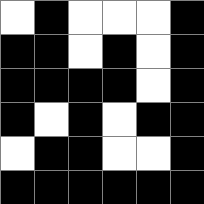[["white", "black", "white", "white", "white", "black"], ["black", "black", "white", "black", "white", "black"], ["black", "black", "black", "black", "white", "black"], ["black", "white", "black", "white", "black", "black"], ["white", "black", "black", "white", "white", "black"], ["black", "black", "black", "black", "black", "black"]]